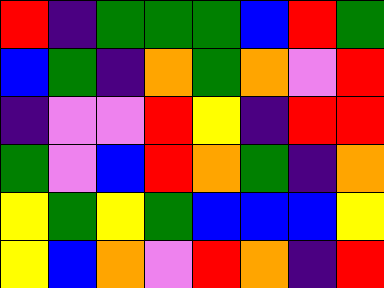[["red", "indigo", "green", "green", "green", "blue", "red", "green"], ["blue", "green", "indigo", "orange", "green", "orange", "violet", "red"], ["indigo", "violet", "violet", "red", "yellow", "indigo", "red", "red"], ["green", "violet", "blue", "red", "orange", "green", "indigo", "orange"], ["yellow", "green", "yellow", "green", "blue", "blue", "blue", "yellow"], ["yellow", "blue", "orange", "violet", "red", "orange", "indigo", "red"]]